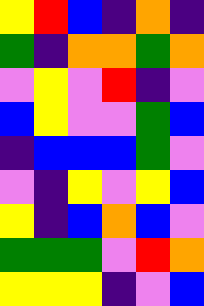[["yellow", "red", "blue", "indigo", "orange", "indigo"], ["green", "indigo", "orange", "orange", "green", "orange"], ["violet", "yellow", "violet", "red", "indigo", "violet"], ["blue", "yellow", "violet", "violet", "green", "blue"], ["indigo", "blue", "blue", "blue", "green", "violet"], ["violet", "indigo", "yellow", "violet", "yellow", "blue"], ["yellow", "indigo", "blue", "orange", "blue", "violet"], ["green", "green", "green", "violet", "red", "orange"], ["yellow", "yellow", "yellow", "indigo", "violet", "blue"]]